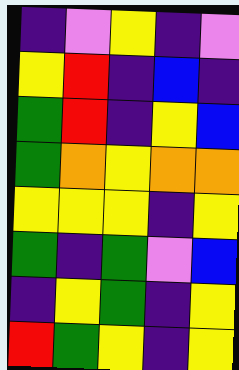[["indigo", "violet", "yellow", "indigo", "violet"], ["yellow", "red", "indigo", "blue", "indigo"], ["green", "red", "indigo", "yellow", "blue"], ["green", "orange", "yellow", "orange", "orange"], ["yellow", "yellow", "yellow", "indigo", "yellow"], ["green", "indigo", "green", "violet", "blue"], ["indigo", "yellow", "green", "indigo", "yellow"], ["red", "green", "yellow", "indigo", "yellow"]]